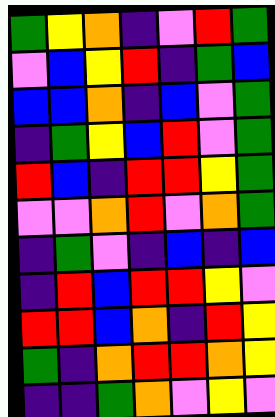[["green", "yellow", "orange", "indigo", "violet", "red", "green"], ["violet", "blue", "yellow", "red", "indigo", "green", "blue"], ["blue", "blue", "orange", "indigo", "blue", "violet", "green"], ["indigo", "green", "yellow", "blue", "red", "violet", "green"], ["red", "blue", "indigo", "red", "red", "yellow", "green"], ["violet", "violet", "orange", "red", "violet", "orange", "green"], ["indigo", "green", "violet", "indigo", "blue", "indigo", "blue"], ["indigo", "red", "blue", "red", "red", "yellow", "violet"], ["red", "red", "blue", "orange", "indigo", "red", "yellow"], ["green", "indigo", "orange", "red", "red", "orange", "yellow"], ["indigo", "indigo", "green", "orange", "violet", "yellow", "violet"]]